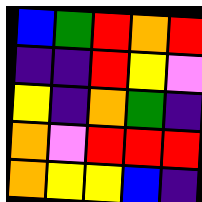[["blue", "green", "red", "orange", "red"], ["indigo", "indigo", "red", "yellow", "violet"], ["yellow", "indigo", "orange", "green", "indigo"], ["orange", "violet", "red", "red", "red"], ["orange", "yellow", "yellow", "blue", "indigo"]]